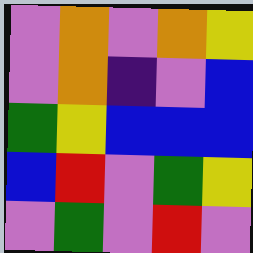[["violet", "orange", "violet", "orange", "yellow"], ["violet", "orange", "indigo", "violet", "blue"], ["green", "yellow", "blue", "blue", "blue"], ["blue", "red", "violet", "green", "yellow"], ["violet", "green", "violet", "red", "violet"]]